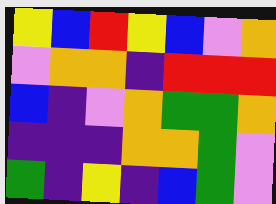[["yellow", "blue", "red", "yellow", "blue", "violet", "orange"], ["violet", "orange", "orange", "indigo", "red", "red", "red"], ["blue", "indigo", "violet", "orange", "green", "green", "orange"], ["indigo", "indigo", "indigo", "orange", "orange", "green", "violet"], ["green", "indigo", "yellow", "indigo", "blue", "green", "violet"]]